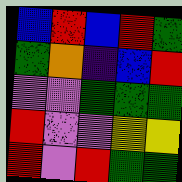[["blue", "red", "blue", "red", "green"], ["green", "orange", "indigo", "blue", "red"], ["violet", "violet", "green", "green", "green"], ["red", "violet", "violet", "yellow", "yellow"], ["red", "violet", "red", "green", "green"]]